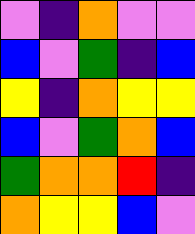[["violet", "indigo", "orange", "violet", "violet"], ["blue", "violet", "green", "indigo", "blue"], ["yellow", "indigo", "orange", "yellow", "yellow"], ["blue", "violet", "green", "orange", "blue"], ["green", "orange", "orange", "red", "indigo"], ["orange", "yellow", "yellow", "blue", "violet"]]